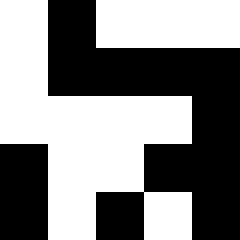[["white", "black", "white", "white", "white"], ["white", "black", "black", "black", "black"], ["white", "white", "white", "white", "black"], ["black", "white", "white", "black", "black"], ["black", "white", "black", "white", "black"]]